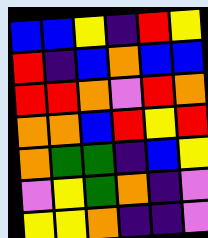[["blue", "blue", "yellow", "indigo", "red", "yellow"], ["red", "indigo", "blue", "orange", "blue", "blue"], ["red", "red", "orange", "violet", "red", "orange"], ["orange", "orange", "blue", "red", "yellow", "red"], ["orange", "green", "green", "indigo", "blue", "yellow"], ["violet", "yellow", "green", "orange", "indigo", "violet"], ["yellow", "yellow", "orange", "indigo", "indigo", "violet"]]